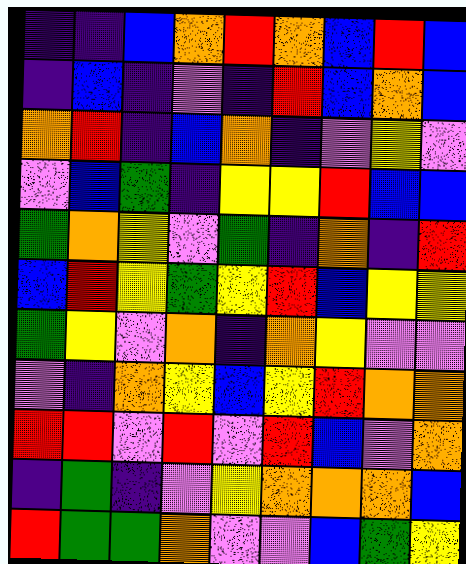[["indigo", "indigo", "blue", "orange", "red", "orange", "blue", "red", "blue"], ["indigo", "blue", "indigo", "violet", "indigo", "red", "blue", "orange", "blue"], ["orange", "red", "indigo", "blue", "orange", "indigo", "violet", "yellow", "violet"], ["violet", "blue", "green", "indigo", "yellow", "yellow", "red", "blue", "blue"], ["green", "orange", "yellow", "violet", "green", "indigo", "orange", "indigo", "red"], ["blue", "red", "yellow", "green", "yellow", "red", "blue", "yellow", "yellow"], ["green", "yellow", "violet", "orange", "indigo", "orange", "yellow", "violet", "violet"], ["violet", "indigo", "orange", "yellow", "blue", "yellow", "red", "orange", "orange"], ["red", "red", "violet", "red", "violet", "red", "blue", "violet", "orange"], ["indigo", "green", "indigo", "violet", "yellow", "orange", "orange", "orange", "blue"], ["red", "green", "green", "orange", "violet", "violet", "blue", "green", "yellow"]]